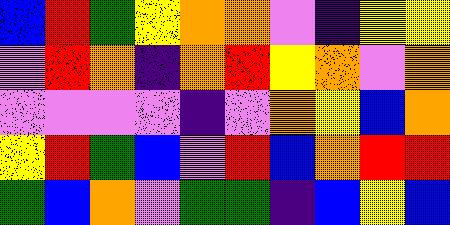[["blue", "red", "green", "yellow", "orange", "orange", "violet", "indigo", "yellow", "yellow"], ["violet", "red", "orange", "indigo", "orange", "red", "yellow", "orange", "violet", "orange"], ["violet", "violet", "violet", "violet", "indigo", "violet", "orange", "yellow", "blue", "orange"], ["yellow", "red", "green", "blue", "violet", "red", "blue", "orange", "red", "red"], ["green", "blue", "orange", "violet", "green", "green", "indigo", "blue", "yellow", "blue"]]